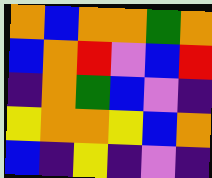[["orange", "blue", "orange", "orange", "green", "orange"], ["blue", "orange", "red", "violet", "blue", "red"], ["indigo", "orange", "green", "blue", "violet", "indigo"], ["yellow", "orange", "orange", "yellow", "blue", "orange"], ["blue", "indigo", "yellow", "indigo", "violet", "indigo"]]